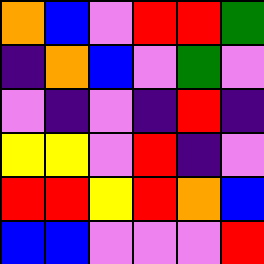[["orange", "blue", "violet", "red", "red", "green"], ["indigo", "orange", "blue", "violet", "green", "violet"], ["violet", "indigo", "violet", "indigo", "red", "indigo"], ["yellow", "yellow", "violet", "red", "indigo", "violet"], ["red", "red", "yellow", "red", "orange", "blue"], ["blue", "blue", "violet", "violet", "violet", "red"]]